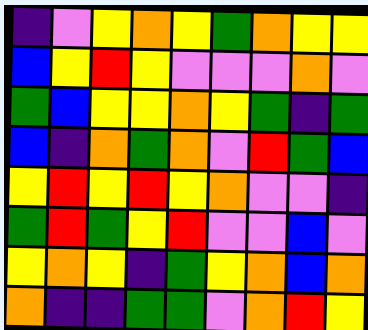[["indigo", "violet", "yellow", "orange", "yellow", "green", "orange", "yellow", "yellow"], ["blue", "yellow", "red", "yellow", "violet", "violet", "violet", "orange", "violet"], ["green", "blue", "yellow", "yellow", "orange", "yellow", "green", "indigo", "green"], ["blue", "indigo", "orange", "green", "orange", "violet", "red", "green", "blue"], ["yellow", "red", "yellow", "red", "yellow", "orange", "violet", "violet", "indigo"], ["green", "red", "green", "yellow", "red", "violet", "violet", "blue", "violet"], ["yellow", "orange", "yellow", "indigo", "green", "yellow", "orange", "blue", "orange"], ["orange", "indigo", "indigo", "green", "green", "violet", "orange", "red", "yellow"]]